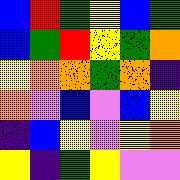[["blue", "red", "green", "yellow", "blue", "green"], ["blue", "green", "red", "yellow", "green", "orange"], ["yellow", "orange", "orange", "green", "orange", "indigo"], ["orange", "violet", "blue", "violet", "blue", "yellow"], ["indigo", "blue", "yellow", "violet", "yellow", "orange"], ["yellow", "indigo", "green", "yellow", "violet", "violet"]]